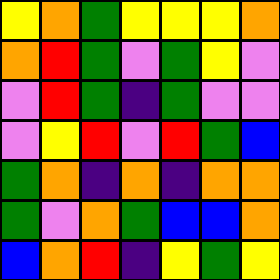[["yellow", "orange", "green", "yellow", "yellow", "yellow", "orange"], ["orange", "red", "green", "violet", "green", "yellow", "violet"], ["violet", "red", "green", "indigo", "green", "violet", "violet"], ["violet", "yellow", "red", "violet", "red", "green", "blue"], ["green", "orange", "indigo", "orange", "indigo", "orange", "orange"], ["green", "violet", "orange", "green", "blue", "blue", "orange"], ["blue", "orange", "red", "indigo", "yellow", "green", "yellow"]]